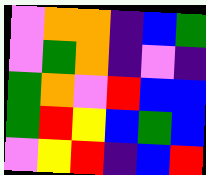[["violet", "orange", "orange", "indigo", "blue", "green"], ["violet", "green", "orange", "indigo", "violet", "indigo"], ["green", "orange", "violet", "red", "blue", "blue"], ["green", "red", "yellow", "blue", "green", "blue"], ["violet", "yellow", "red", "indigo", "blue", "red"]]